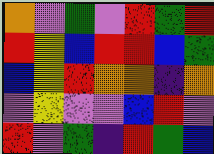[["orange", "violet", "green", "violet", "red", "green", "red"], ["red", "yellow", "blue", "red", "red", "blue", "green"], ["blue", "yellow", "red", "orange", "orange", "indigo", "orange"], ["violet", "yellow", "violet", "violet", "blue", "red", "violet"], ["red", "violet", "green", "indigo", "red", "green", "blue"]]